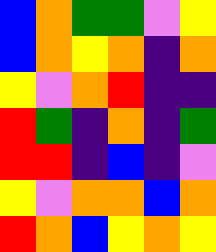[["blue", "orange", "green", "green", "violet", "yellow"], ["blue", "orange", "yellow", "orange", "indigo", "orange"], ["yellow", "violet", "orange", "red", "indigo", "indigo"], ["red", "green", "indigo", "orange", "indigo", "green"], ["red", "red", "indigo", "blue", "indigo", "violet"], ["yellow", "violet", "orange", "orange", "blue", "orange"], ["red", "orange", "blue", "yellow", "orange", "yellow"]]